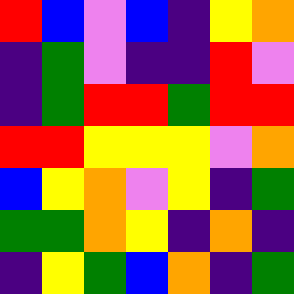[["red", "blue", "violet", "blue", "indigo", "yellow", "orange"], ["indigo", "green", "violet", "indigo", "indigo", "red", "violet"], ["indigo", "green", "red", "red", "green", "red", "red"], ["red", "red", "yellow", "yellow", "yellow", "violet", "orange"], ["blue", "yellow", "orange", "violet", "yellow", "indigo", "green"], ["green", "green", "orange", "yellow", "indigo", "orange", "indigo"], ["indigo", "yellow", "green", "blue", "orange", "indigo", "green"]]